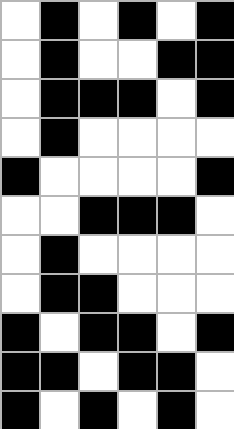[["white", "black", "white", "black", "white", "black"], ["white", "black", "white", "white", "black", "black"], ["white", "black", "black", "black", "white", "black"], ["white", "black", "white", "white", "white", "white"], ["black", "white", "white", "white", "white", "black"], ["white", "white", "black", "black", "black", "white"], ["white", "black", "white", "white", "white", "white"], ["white", "black", "black", "white", "white", "white"], ["black", "white", "black", "black", "white", "black"], ["black", "black", "white", "black", "black", "white"], ["black", "white", "black", "white", "black", "white"]]